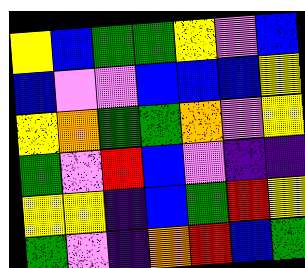[["yellow", "blue", "green", "green", "yellow", "violet", "blue"], ["blue", "violet", "violet", "blue", "blue", "blue", "yellow"], ["yellow", "orange", "green", "green", "orange", "violet", "yellow"], ["green", "violet", "red", "blue", "violet", "indigo", "indigo"], ["yellow", "yellow", "indigo", "blue", "green", "red", "yellow"], ["green", "violet", "indigo", "orange", "red", "blue", "green"]]